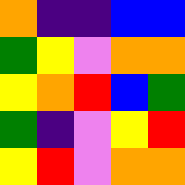[["orange", "indigo", "indigo", "blue", "blue"], ["green", "yellow", "violet", "orange", "orange"], ["yellow", "orange", "red", "blue", "green"], ["green", "indigo", "violet", "yellow", "red"], ["yellow", "red", "violet", "orange", "orange"]]